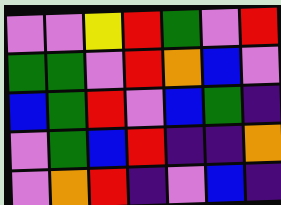[["violet", "violet", "yellow", "red", "green", "violet", "red"], ["green", "green", "violet", "red", "orange", "blue", "violet"], ["blue", "green", "red", "violet", "blue", "green", "indigo"], ["violet", "green", "blue", "red", "indigo", "indigo", "orange"], ["violet", "orange", "red", "indigo", "violet", "blue", "indigo"]]